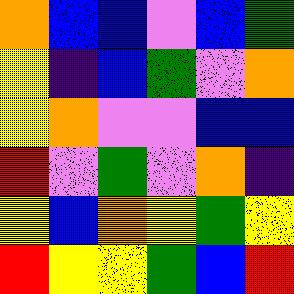[["orange", "blue", "blue", "violet", "blue", "green"], ["yellow", "indigo", "blue", "green", "violet", "orange"], ["yellow", "orange", "violet", "violet", "blue", "blue"], ["red", "violet", "green", "violet", "orange", "indigo"], ["yellow", "blue", "orange", "yellow", "green", "yellow"], ["red", "yellow", "yellow", "green", "blue", "red"]]